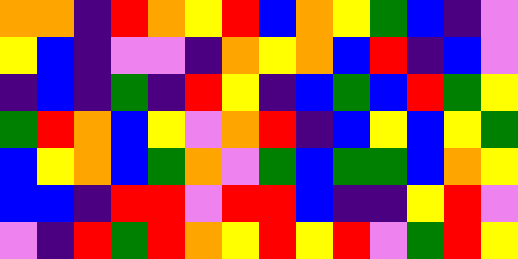[["orange", "orange", "indigo", "red", "orange", "yellow", "red", "blue", "orange", "yellow", "green", "blue", "indigo", "violet"], ["yellow", "blue", "indigo", "violet", "violet", "indigo", "orange", "yellow", "orange", "blue", "red", "indigo", "blue", "violet"], ["indigo", "blue", "indigo", "green", "indigo", "red", "yellow", "indigo", "blue", "green", "blue", "red", "green", "yellow"], ["green", "red", "orange", "blue", "yellow", "violet", "orange", "red", "indigo", "blue", "yellow", "blue", "yellow", "green"], ["blue", "yellow", "orange", "blue", "green", "orange", "violet", "green", "blue", "green", "green", "blue", "orange", "yellow"], ["blue", "blue", "indigo", "red", "red", "violet", "red", "red", "blue", "indigo", "indigo", "yellow", "red", "violet"], ["violet", "indigo", "red", "green", "red", "orange", "yellow", "red", "yellow", "red", "violet", "green", "red", "yellow"]]